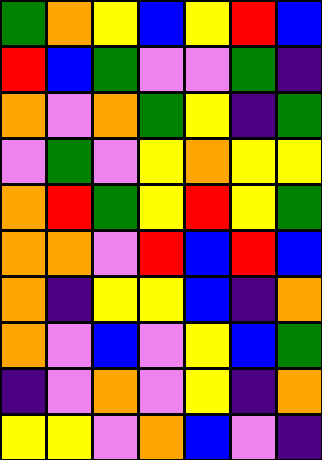[["green", "orange", "yellow", "blue", "yellow", "red", "blue"], ["red", "blue", "green", "violet", "violet", "green", "indigo"], ["orange", "violet", "orange", "green", "yellow", "indigo", "green"], ["violet", "green", "violet", "yellow", "orange", "yellow", "yellow"], ["orange", "red", "green", "yellow", "red", "yellow", "green"], ["orange", "orange", "violet", "red", "blue", "red", "blue"], ["orange", "indigo", "yellow", "yellow", "blue", "indigo", "orange"], ["orange", "violet", "blue", "violet", "yellow", "blue", "green"], ["indigo", "violet", "orange", "violet", "yellow", "indigo", "orange"], ["yellow", "yellow", "violet", "orange", "blue", "violet", "indigo"]]